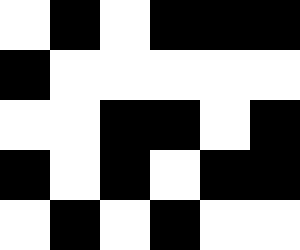[["white", "black", "white", "black", "black", "black"], ["black", "white", "white", "white", "white", "white"], ["white", "white", "black", "black", "white", "black"], ["black", "white", "black", "white", "black", "black"], ["white", "black", "white", "black", "white", "white"]]